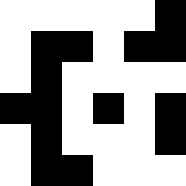[["white", "white", "white", "white", "white", "black"], ["white", "black", "black", "white", "black", "black"], ["white", "black", "white", "white", "white", "white"], ["black", "black", "white", "black", "white", "black"], ["white", "black", "white", "white", "white", "black"], ["white", "black", "black", "white", "white", "white"]]